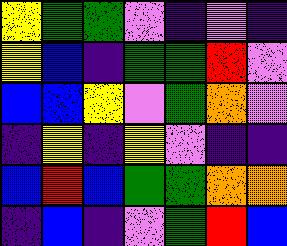[["yellow", "green", "green", "violet", "indigo", "violet", "indigo"], ["yellow", "blue", "indigo", "green", "green", "red", "violet"], ["blue", "blue", "yellow", "violet", "green", "orange", "violet"], ["indigo", "yellow", "indigo", "yellow", "violet", "indigo", "indigo"], ["blue", "red", "blue", "green", "green", "orange", "orange"], ["indigo", "blue", "indigo", "violet", "green", "red", "blue"]]